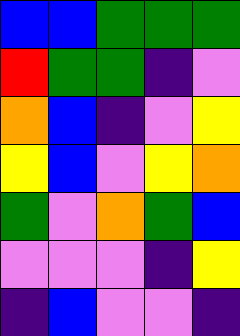[["blue", "blue", "green", "green", "green"], ["red", "green", "green", "indigo", "violet"], ["orange", "blue", "indigo", "violet", "yellow"], ["yellow", "blue", "violet", "yellow", "orange"], ["green", "violet", "orange", "green", "blue"], ["violet", "violet", "violet", "indigo", "yellow"], ["indigo", "blue", "violet", "violet", "indigo"]]